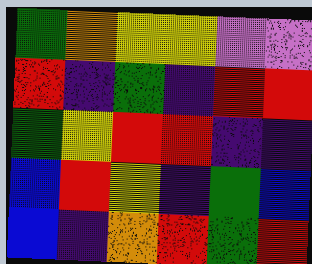[["green", "orange", "yellow", "yellow", "violet", "violet"], ["red", "indigo", "green", "indigo", "red", "red"], ["green", "yellow", "red", "red", "indigo", "indigo"], ["blue", "red", "yellow", "indigo", "green", "blue"], ["blue", "indigo", "orange", "red", "green", "red"]]